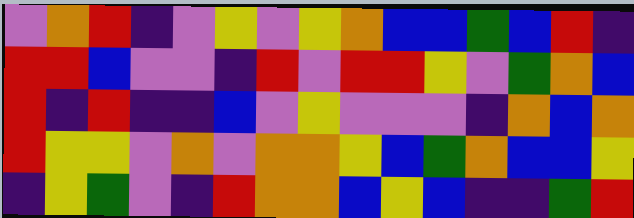[["violet", "orange", "red", "indigo", "violet", "yellow", "violet", "yellow", "orange", "blue", "blue", "green", "blue", "red", "indigo"], ["red", "red", "blue", "violet", "violet", "indigo", "red", "violet", "red", "red", "yellow", "violet", "green", "orange", "blue"], ["red", "indigo", "red", "indigo", "indigo", "blue", "violet", "yellow", "violet", "violet", "violet", "indigo", "orange", "blue", "orange"], ["red", "yellow", "yellow", "violet", "orange", "violet", "orange", "orange", "yellow", "blue", "green", "orange", "blue", "blue", "yellow"], ["indigo", "yellow", "green", "violet", "indigo", "red", "orange", "orange", "blue", "yellow", "blue", "indigo", "indigo", "green", "red"]]